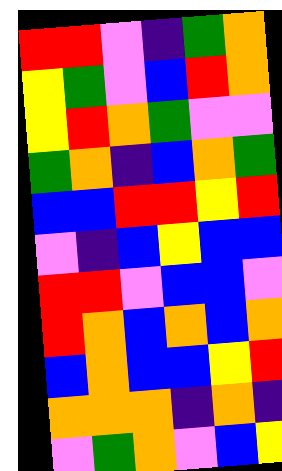[["red", "red", "violet", "indigo", "green", "orange"], ["yellow", "green", "violet", "blue", "red", "orange"], ["yellow", "red", "orange", "green", "violet", "violet"], ["green", "orange", "indigo", "blue", "orange", "green"], ["blue", "blue", "red", "red", "yellow", "red"], ["violet", "indigo", "blue", "yellow", "blue", "blue"], ["red", "red", "violet", "blue", "blue", "violet"], ["red", "orange", "blue", "orange", "blue", "orange"], ["blue", "orange", "blue", "blue", "yellow", "red"], ["orange", "orange", "orange", "indigo", "orange", "indigo"], ["violet", "green", "orange", "violet", "blue", "yellow"]]